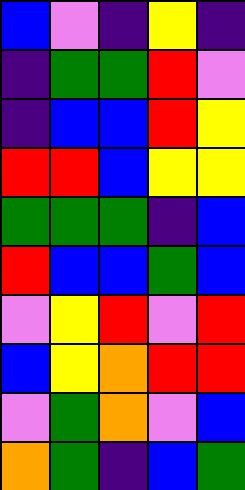[["blue", "violet", "indigo", "yellow", "indigo"], ["indigo", "green", "green", "red", "violet"], ["indigo", "blue", "blue", "red", "yellow"], ["red", "red", "blue", "yellow", "yellow"], ["green", "green", "green", "indigo", "blue"], ["red", "blue", "blue", "green", "blue"], ["violet", "yellow", "red", "violet", "red"], ["blue", "yellow", "orange", "red", "red"], ["violet", "green", "orange", "violet", "blue"], ["orange", "green", "indigo", "blue", "green"]]